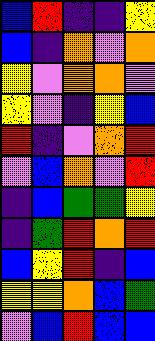[["blue", "red", "indigo", "indigo", "yellow"], ["blue", "indigo", "orange", "violet", "orange"], ["yellow", "violet", "orange", "orange", "violet"], ["yellow", "violet", "indigo", "yellow", "blue"], ["red", "indigo", "violet", "orange", "red"], ["violet", "blue", "orange", "violet", "red"], ["indigo", "blue", "green", "green", "yellow"], ["indigo", "green", "red", "orange", "red"], ["blue", "yellow", "red", "indigo", "blue"], ["yellow", "yellow", "orange", "blue", "green"], ["violet", "blue", "red", "blue", "blue"]]